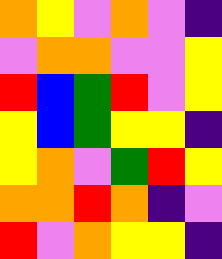[["orange", "yellow", "violet", "orange", "violet", "indigo"], ["violet", "orange", "orange", "violet", "violet", "yellow"], ["red", "blue", "green", "red", "violet", "yellow"], ["yellow", "blue", "green", "yellow", "yellow", "indigo"], ["yellow", "orange", "violet", "green", "red", "yellow"], ["orange", "orange", "red", "orange", "indigo", "violet"], ["red", "violet", "orange", "yellow", "yellow", "indigo"]]